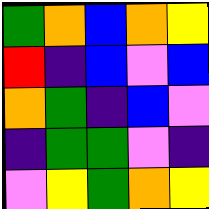[["green", "orange", "blue", "orange", "yellow"], ["red", "indigo", "blue", "violet", "blue"], ["orange", "green", "indigo", "blue", "violet"], ["indigo", "green", "green", "violet", "indigo"], ["violet", "yellow", "green", "orange", "yellow"]]